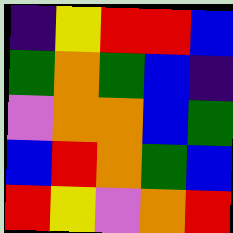[["indigo", "yellow", "red", "red", "blue"], ["green", "orange", "green", "blue", "indigo"], ["violet", "orange", "orange", "blue", "green"], ["blue", "red", "orange", "green", "blue"], ["red", "yellow", "violet", "orange", "red"]]